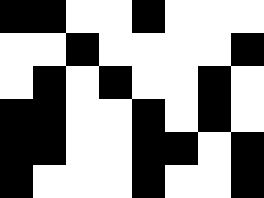[["black", "black", "white", "white", "black", "white", "white", "white"], ["white", "white", "black", "white", "white", "white", "white", "black"], ["white", "black", "white", "black", "white", "white", "black", "white"], ["black", "black", "white", "white", "black", "white", "black", "white"], ["black", "black", "white", "white", "black", "black", "white", "black"], ["black", "white", "white", "white", "black", "white", "white", "black"]]